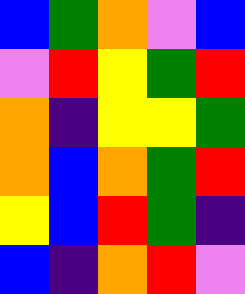[["blue", "green", "orange", "violet", "blue"], ["violet", "red", "yellow", "green", "red"], ["orange", "indigo", "yellow", "yellow", "green"], ["orange", "blue", "orange", "green", "red"], ["yellow", "blue", "red", "green", "indigo"], ["blue", "indigo", "orange", "red", "violet"]]